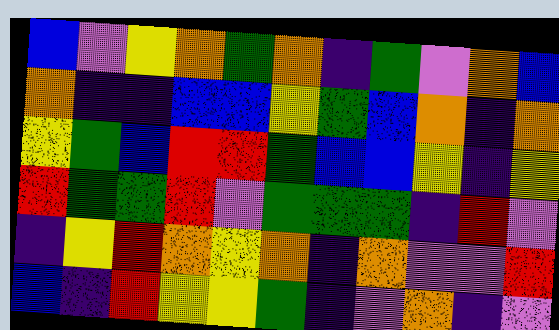[["blue", "violet", "yellow", "orange", "green", "orange", "indigo", "green", "violet", "orange", "blue"], ["orange", "indigo", "indigo", "blue", "blue", "yellow", "green", "blue", "orange", "indigo", "orange"], ["yellow", "green", "blue", "red", "red", "green", "blue", "blue", "yellow", "indigo", "yellow"], ["red", "green", "green", "red", "violet", "green", "green", "green", "indigo", "red", "violet"], ["indigo", "yellow", "red", "orange", "yellow", "orange", "indigo", "orange", "violet", "violet", "red"], ["blue", "indigo", "red", "yellow", "yellow", "green", "indigo", "violet", "orange", "indigo", "violet"]]